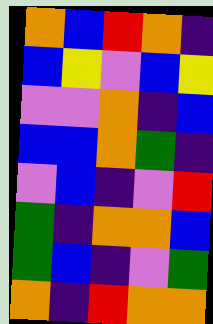[["orange", "blue", "red", "orange", "indigo"], ["blue", "yellow", "violet", "blue", "yellow"], ["violet", "violet", "orange", "indigo", "blue"], ["blue", "blue", "orange", "green", "indigo"], ["violet", "blue", "indigo", "violet", "red"], ["green", "indigo", "orange", "orange", "blue"], ["green", "blue", "indigo", "violet", "green"], ["orange", "indigo", "red", "orange", "orange"]]